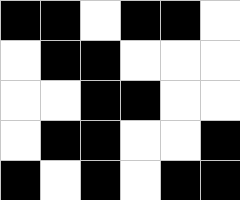[["black", "black", "white", "black", "black", "white"], ["white", "black", "black", "white", "white", "white"], ["white", "white", "black", "black", "white", "white"], ["white", "black", "black", "white", "white", "black"], ["black", "white", "black", "white", "black", "black"]]